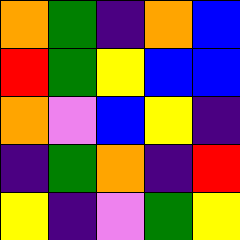[["orange", "green", "indigo", "orange", "blue"], ["red", "green", "yellow", "blue", "blue"], ["orange", "violet", "blue", "yellow", "indigo"], ["indigo", "green", "orange", "indigo", "red"], ["yellow", "indigo", "violet", "green", "yellow"]]